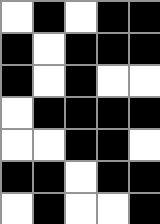[["white", "black", "white", "black", "black"], ["black", "white", "black", "black", "black"], ["black", "white", "black", "white", "white"], ["white", "black", "black", "black", "black"], ["white", "white", "black", "black", "white"], ["black", "black", "white", "black", "black"], ["white", "black", "white", "white", "black"]]